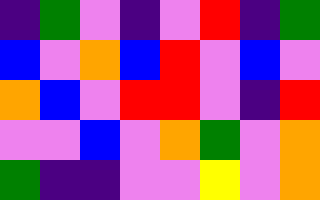[["indigo", "green", "violet", "indigo", "violet", "red", "indigo", "green"], ["blue", "violet", "orange", "blue", "red", "violet", "blue", "violet"], ["orange", "blue", "violet", "red", "red", "violet", "indigo", "red"], ["violet", "violet", "blue", "violet", "orange", "green", "violet", "orange"], ["green", "indigo", "indigo", "violet", "violet", "yellow", "violet", "orange"]]